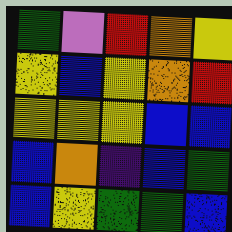[["green", "violet", "red", "orange", "yellow"], ["yellow", "blue", "yellow", "orange", "red"], ["yellow", "yellow", "yellow", "blue", "blue"], ["blue", "orange", "indigo", "blue", "green"], ["blue", "yellow", "green", "green", "blue"]]